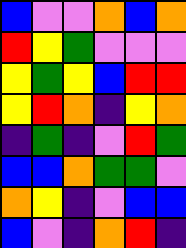[["blue", "violet", "violet", "orange", "blue", "orange"], ["red", "yellow", "green", "violet", "violet", "violet"], ["yellow", "green", "yellow", "blue", "red", "red"], ["yellow", "red", "orange", "indigo", "yellow", "orange"], ["indigo", "green", "indigo", "violet", "red", "green"], ["blue", "blue", "orange", "green", "green", "violet"], ["orange", "yellow", "indigo", "violet", "blue", "blue"], ["blue", "violet", "indigo", "orange", "red", "indigo"]]